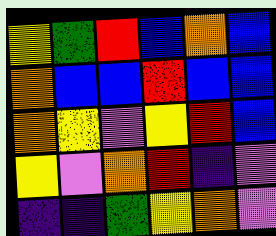[["yellow", "green", "red", "blue", "orange", "blue"], ["orange", "blue", "blue", "red", "blue", "blue"], ["orange", "yellow", "violet", "yellow", "red", "blue"], ["yellow", "violet", "orange", "red", "indigo", "violet"], ["indigo", "indigo", "green", "yellow", "orange", "violet"]]